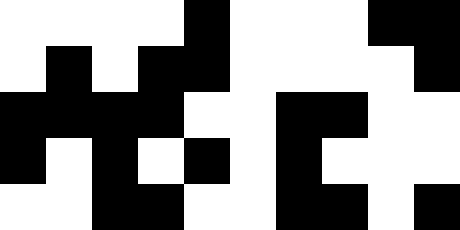[["white", "white", "white", "white", "black", "white", "white", "white", "black", "black"], ["white", "black", "white", "black", "black", "white", "white", "white", "white", "black"], ["black", "black", "black", "black", "white", "white", "black", "black", "white", "white"], ["black", "white", "black", "white", "black", "white", "black", "white", "white", "white"], ["white", "white", "black", "black", "white", "white", "black", "black", "white", "black"]]